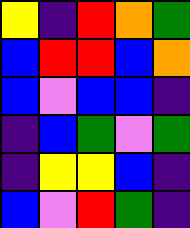[["yellow", "indigo", "red", "orange", "green"], ["blue", "red", "red", "blue", "orange"], ["blue", "violet", "blue", "blue", "indigo"], ["indigo", "blue", "green", "violet", "green"], ["indigo", "yellow", "yellow", "blue", "indigo"], ["blue", "violet", "red", "green", "indigo"]]